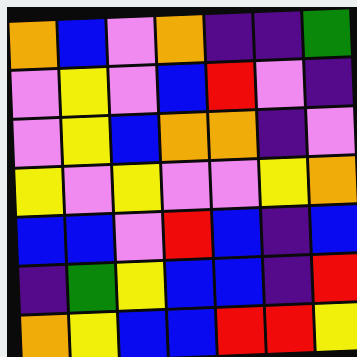[["orange", "blue", "violet", "orange", "indigo", "indigo", "green"], ["violet", "yellow", "violet", "blue", "red", "violet", "indigo"], ["violet", "yellow", "blue", "orange", "orange", "indigo", "violet"], ["yellow", "violet", "yellow", "violet", "violet", "yellow", "orange"], ["blue", "blue", "violet", "red", "blue", "indigo", "blue"], ["indigo", "green", "yellow", "blue", "blue", "indigo", "red"], ["orange", "yellow", "blue", "blue", "red", "red", "yellow"]]